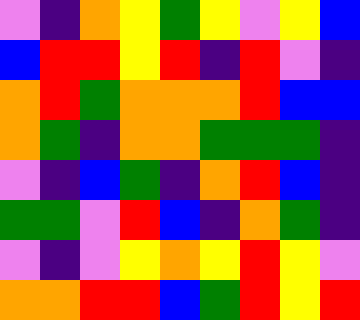[["violet", "indigo", "orange", "yellow", "green", "yellow", "violet", "yellow", "blue"], ["blue", "red", "red", "yellow", "red", "indigo", "red", "violet", "indigo"], ["orange", "red", "green", "orange", "orange", "orange", "red", "blue", "blue"], ["orange", "green", "indigo", "orange", "orange", "green", "green", "green", "indigo"], ["violet", "indigo", "blue", "green", "indigo", "orange", "red", "blue", "indigo"], ["green", "green", "violet", "red", "blue", "indigo", "orange", "green", "indigo"], ["violet", "indigo", "violet", "yellow", "orange", "yellow", "red", "yellow", "violet"], ["orange", "orange", "red", "red", "blue", "green", "red", "yellow", "red"]]